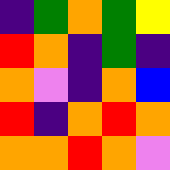[["indigo", "green", "orange", "green", "yellow"], ["red", "orange", "indigo", "green", "indigo"], ["orange", "violet", "indigo", "orange", "blue"], ["red", "indigo", "orange", "red", "orange"], ["orange", "orange", "red", "orange", "violet"]]